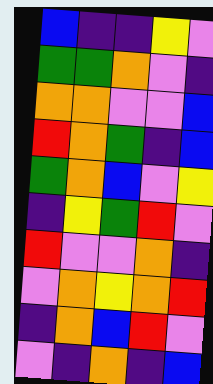[["blue", "indigo", "indigo", "yellow", "violet"], ["green", "green", "orange", "violet", "indigo"], ["orange", "orange", "violet", "violet", "blue"], ["red", "orange", "green", "indigo", "blue"], ["green", "orange", "blue", "violet", "yellow"], ["indigo", "yellow", "green", "red", "violet"], ["red", "violet", "violet", "orange", "indigo"], ["violet", "orange", "yellow", "orange", "red"], ["indigo", "orange", "blue", "red", "violet"], ["violet", "indigo", "orange", "indigo", "blue"]]